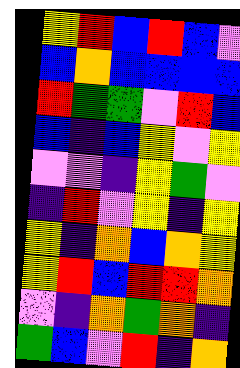[["yellow", "red", "blue", "red", "blue", "violet"], ["blue", "orange", "blue", "blue", "blue", "blue"], ["red", "green", "green", "violet", "red", "blue"], ["blue", "indigo", "blue", "yellow", "violet", "yellow"], ["violet", "violet", "indigo", "yellow", "green", "violet"], ["indigo", "red", "violet", "yellow", "indigo", "yellow"], ["yellow", "indigo", "orange", "blue", "orange", "yellow"], ["yellow", "red", "blue", "red", "red", "orange"], ["violet", "indigo", "orange", "green", "orange", "indigo"], ["green", "blue", "violet", "red", "indigo", "orange"]]